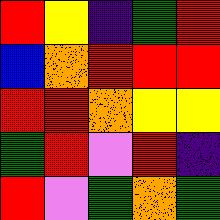[["red", "yellow", "indigo", "green", "red"], ["blue", "orange", "red", "red", "red"], ["red", "red", "orange", "yellow", "yellow"], ["green", "red", "violet", "red", "indigo"], ["red", "violet", "green", "orange", "green"]]